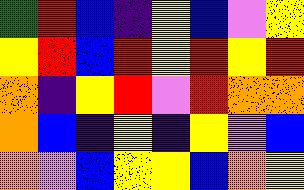[["green", "red", "blue", "indigo", "yellow", "blue", "violet", "yellow"], ["yellow", "red", "blue", "red", "yellow", "red", "yellow", "red"], ["orange", "indigo", "yellow", "red", "violet", "red", "orange", "orange"], ["orange", "blue", "indigo", "yellow", "indigo", "yellow", "violet", "blue"], ["orange", "violet", "blue", "yellow", "yellow", "blue", "orange", "yellow"]]